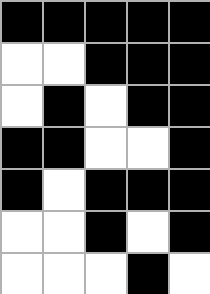[["black", "black", "black", "black", "black"], ["white", "white", "black", "black", "black"], ["white", "black", "white", "black", "black"], ["black", "black", "white", "white", "black"], ["black", "white", "black", "black", "black"], ["white", "white", "black", "white", "black"], ["white", "white", "white", "black", "white"]]